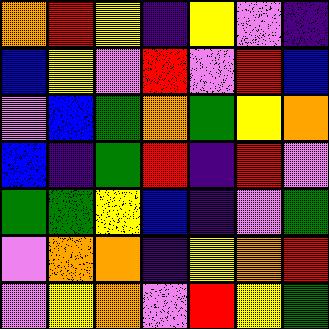[["orange", "red", "yellow", "indigo", "yellow", "violet", "indigo"], ["blue", "yellow", "violet", "red", "violet", "red", "blue"], ["violet", "blue", "green", "orange", "green", "yellow", "orange"], ["blue", "indigo", "green", "red", "indigo", "red", "violet"], ["green", "green", "yellow", "blue", "indigo", "violet", "green"], ["violet", "orange", "orange", "indigo", "yellow", "orange", "red"], ["violet", "yellow", "orange", "violet", "red", "yellow", "green"]]